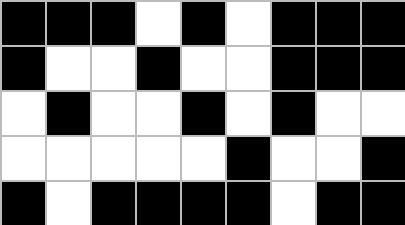[["black", "black", "black", "white", "black", "white", "black", "black", "black"], ["black", "white", "white", "black", "white", "white", "black", "black", "black"], ["white", "black", "white", "white", "black", "white", "black", "white", "white"], ["white", "white", "white", "white", "white", "black", "white", "white", "black"], ["black", "white", "black", "black", "black", "black", "white", "black", "black"]]